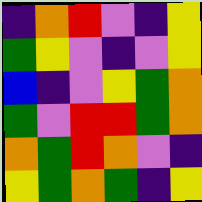[["indigo", "orange", "red", "violet", "indigo", "yellow"], ["green", "yellow", "violet", "indigo", "violet", "yellow"], ["blue", "indigo", "violet", "yellow", "green", "orange"], ["green", "violet", "red", "red", "green", "orange"], ["orange", "green", "red", "orange", "violet", "indigo"], ["yellow", "green", "orange", "green", "indigo", "yellow"]]